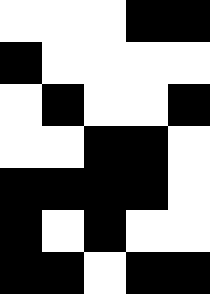[["white", "white", "white", "black", "black"], ["black", "white", "white", "white", "white"], ["white", "black", "white", "white", "black"], ["white", "white", "black", "black", "white"], ["black", "black", "black", "black", "white"], ["black", "white", "black", "white", "white"], ["black", "black", "white", "black", "black"]]